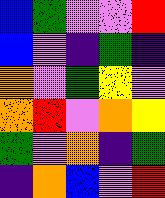[["blue", "green", "violet", "violet", "red"], ["blue", "violet", "indigo", "green", "indigo"], ["orange", "violet", "green", "yellow", "violet"], ["orange", "red", "violet", "orange", "yellow"], ["green", "violet", "orange", "indigo", "green"], ["indigo", "orange", "blue", "violet", "red"]]